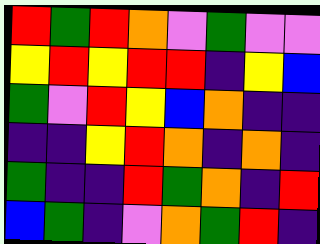[["red", "green", "red", "orange", "violet", "green", "violet", "violet"], ["yellow", "red", "yellow", "red", "red", "indigo", "yellow", "blue"], ["green", "violet", "red", "yellow", "blue", "orange", "indigo", "indigo"], ["indigo", "indigo", "yellow", "red", "orange", "indigo", "orange", "indigo"], ["green", "indigo", "indigo", "red", "green", "orange", "indigo", "red"], ["blue", "green", "indigo", "violet", "orange", "green", "red", "indigo"]]